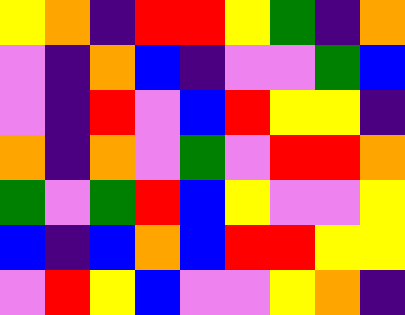[["yellow", "orange", "indigo", "red", "red", "yellow", "green", "indigo", "orange"], ["violet", "indigo", "orange", "blue", "indigo", "violet", "violet", "green", "blue"], ["violet", "indigo", "red", "violet", "blue", "red", "yellow", "yellow", "indigo"], ["orange", "indigo", "orange", "violet", "green", "violet", "red", "red", "orange"], ["green", "violet", "green", "red", "blue", "yellow", "violet", "violet", "yellow"], ["blue", "indigo", "blue", "orange", "blue", "red", "red", "yellow", "yellow"], ["violet", "red", "yellow", "blue", "violet", "violet", "yellow", "orange", "indigo"]]